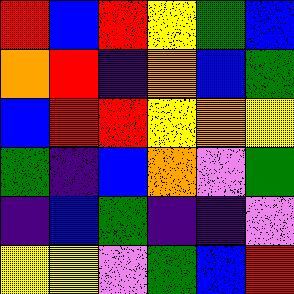[["red", "blue", "red", "yellow", "green", "blue"], ["orange", "red", "indigo", "orange", "blue", "green"], ["blue", "red", "red", "yellow", "orange", "yellow"], ["green", "indigo", "blue", "orange", "violet", "green"], ["indigo", "blue", "green", "indigo", "indigo", "violet"], ["yellow", "yellow", "violet", "green", "blue", "red"]]